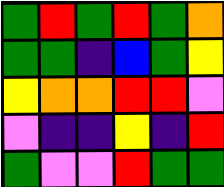[["green", "red", "green", "red", "green", "orange"], ["green", "green", "indigo", "blue", "green", "yellow"], ["yellow", "orange", "orange", "red", "red", "violet"], ["violet", "indigo", "indigo", "yellow", "indigo", "red"], ["green", "violet", "violet", "red", "green", "green"]]